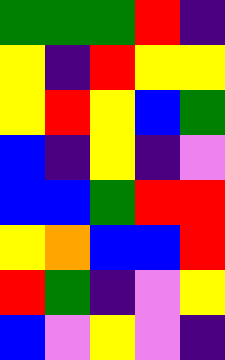[["green", "green", "green", "red", "indigo"], ["yellow", "indigo", "red", "yellow", "yellow"], ["yellow", "red", "yellow", "blue", "green"], ["blue", "indigo", "yellow", "indigo", "violet"], ["blue", "blue", "green", "red", "red"], ["yellow", "orange", "blue", "blue", "red"], ["red", "green", "indigo", "violet", "yellow"], ["blue", "violet", "yellow", "violet", "indigo"]]